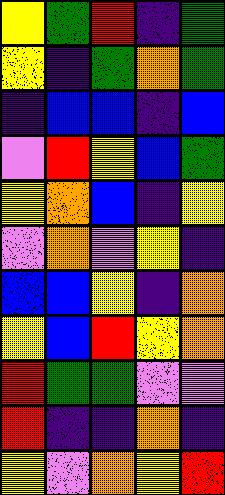[["yellow", "green", "red", "indigo", "green"], ["yellow", "indigo", "green", "orange", "green"], ["indigo", "blue", "blue", "indigo", "blue"], ["violet", "red", "yellow", "blue", "green"], ["yellow", "orange", "blue", "indigo", "yellow"], ["violet", "orange", "violet", "yellow", "indigo"], ["blue", "blue", "yellow", "indigo", "orange"], ["yellow", "blue", "red", "yellow", "orange"], ["red", "green", "green", "violet", "violet"], ["red", "indigo", "indigo", "orange", "indigo"], ["yellow", "violet", "orange", "yellow", "red"]]